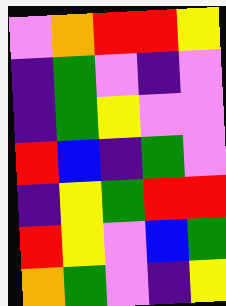[["violet", "orange", "red", "red", "yellow"], ["indigo", "green", "violet", "indigo", "violet"], ["indigo", "green", "yellow", "violet", "violet"], ["red", "blue", "indigo", "green", "violet"], ["indigo", "yellow", "green", "red", "red"], ["red", "yellow", "violet", "blue", "green"], ["orange", "green", "violet", "indigo", "yellow"]]